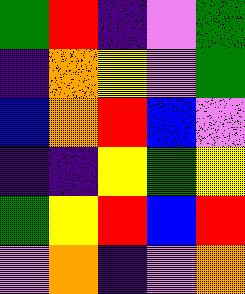[["green", "red", "indigo", "violet", "green"], ["indigo", "orange", "yellow", "violet", "green"], ["blue", "orange", "red", "blue", "violet"], ["indigo", "indigo", "yellow", "green", "yellow"], ["green", "yellow", "red", "blue", "red"], ["violet", "orange", "indigo", "violet", "orange"]]